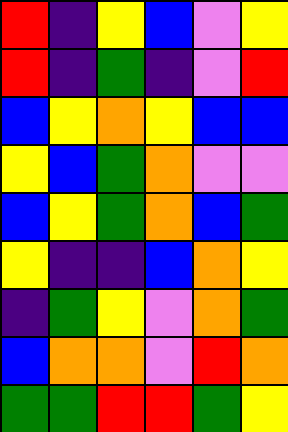[["red", "indigo", "yellow", "blue", "violet", "yellow"], ["red", "indigo", "green", "indigo", "violet", "red"], ["blue", "yellow", "orange", "yellow", "blue", "blue"], ["yellow", "blue", "green", "orange", "violet", "violet"], ["blue", "yellow", "green", "orange", "blue", "green"], ["yellow", "indigo", "indigo", "blue", "orange", "yellow"], ["indigo", "green", "yellow", "violet", "orange", "green"], ["blue", "orange", "orange", "violet", "red", "orange"], ["green", "green", "red", "red", "green", "yellow"]]